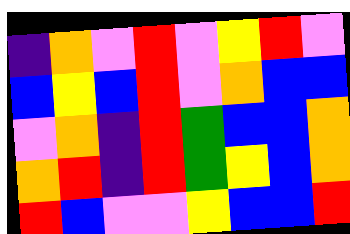[["indigo", "orange", "violet", "red", "violet", "yellow", "red", "violet"], ["blue", "yellow", "blue", "red", "violet", "orange", "blue", "blue"], ["violet", "orange", "indigo", "red", "green", "blue", "blue", "orange"], ["orange", "red", "indigo", "red", "green", "yellow", "blue", "orange"], ["red", "blue", "violet", "violet", "yellow", "blue", "blue", "red"]]